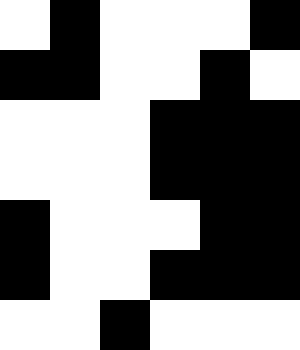[["white", "black", "white", "white", "white", "black"], ["black", "black", "white", "white", "black", "white"], ["white", "white", "white", "black", "black", "black"], ["white", "white", "white", "black", "black", "black"], ["black", "white", "white", "white", "black", "black"], ["black", "white", "white", "black", "black", "black"], ["white", "white", "black", "white", "white", "white"]]